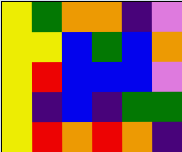[["yellow", "green", "orange", "orange", "indigo", "violet"], ["yellow", "yellow", "blue", "green", "blue", "orange"], ["yellow", "red", "blue", "blue", "blue", "violet"], ["yellow", "indigo", "blue", "indigo", "green", "green"], ["yellow", "red", "orange", "red", "orange", "indigo"]]